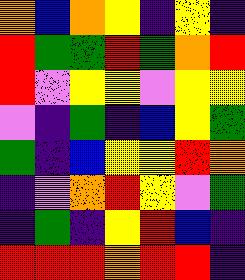[["orange", "blue", "orange", "yellow", "indigo", "yellow", "indigo"], ["red", "green", "green", "red", "green", "orange", "red"], ["red", "violet", "yellow", "yellow", "violet", "yellow", "yellow"], ["violet", "indigo", "green", "indigo", "blue", "yellow", "green"], ["green", "indigo", "blue", "yellow", "yellow", "red", "orange"], ["indigo", "violet", "orange", "red", "yellow", "violet", "green"], ["indigo", "green", "indigo", "yellow", "red", "blue", "indigo"], ["red", "red", "red", "orange", "red", "red", "indigo"]]